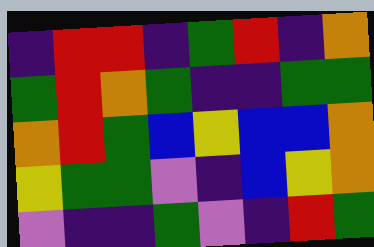[["indigo", "red", "red", "indigo", "green", "red", "indigo", "orange"], ["green", "red", "orange", "green", "indigo", "indigo", "green", "green"], ["orange", "red", "green", "blue", "yellow", "blue", "blue", "orange"], ["yellow", "green", "green", "violet", "indigo", "blue", "yellow", "orange"], ["violet", "indigo", "indigo", "green", "violet", "indigo", "red", "green"]]